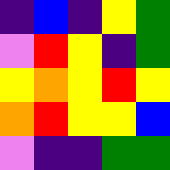[["indigo", "blue", "indigo", "yellow", "green"], ["violet", "red", "yellow", "indigo", "green"], ["yellow", "orange", "yellow", "red", "yellow"], ["orange", "red", "yellow", "yellow", "blue"], ["violet", "indigo", "indigo", "green", "green"]]